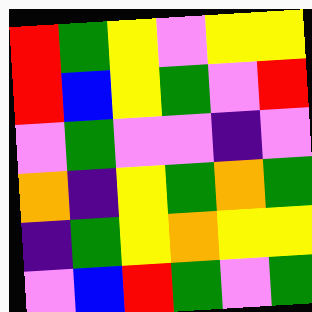[["red", "green", "yellow", "violet", "yellow", "yellow"], ["red", "blue", "yellow", "green", "violet", "red"], ["violet", "green", "violet", "violet", "indigo", "violet"], ["orange", "indigo", "yellow", "green", "orange", "green"], ["indigo", "green", "yellow", "orange", "yellow", "yellow"], ["violet", "blue", "red", "green", "violet", "green"]]